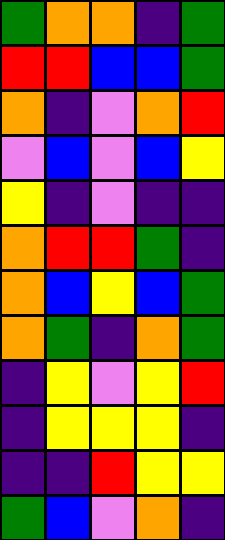[["green", "orange", "orange", "indigo", "green"], ["red", "red", "blue", "blue", "green"], ["orange", "indigo", "violet", "orange", "red"], ["violet", "blue", "violet", "blue", "yellow"], ["yellow", "indigo", "violet", "indigo", "indigo"], ["orange", "red", "red", "green", "indigo"], ["orange", "blue", "yellow", "blue", "green"], ["orange", "green", "indigo", "orange", "green"], ["indigo", "yellow", "violet", "yellow", "red"], ["indigo", "yellow", "yellow", "yellow", "indigo"], ["indigo", "indigo", "red", "yellow", "yellow"], ["green", "blue", "violet", "orange", "indigo"]]